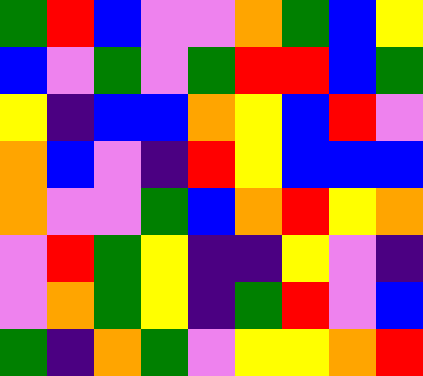[["green", "red", "blue", "violet", "violet", "orange", "green", "blue", "yellow"], ["blue", "violet", "green", "violet", "green", "red", "red", "blue", "green"], ["yellow", "indigo", "blue", "blue", "orange", "yellow", "blue", "red", "violet"], ["orange", "blue", "violet", "indigo", "red", "yellow", "blue", "blue", "blue"], ["orange", "violet", "violet", "green", "blue", "orange", "red", "yellow", "orange"], ["violet", "red", "green", "yellow", "indigo", "indigo", "yellow", "violet", "indigo"], ["violet", "orange", "green", "yellow", "indigo", "green", "red", "violet", "blue"], ["green", "indigo", "orange", "green", "violet", "yellow", "yellow", "orange", "red"]]